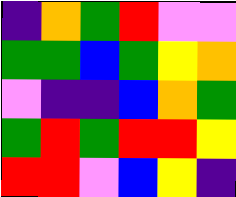[["indigo", "orange", "green", "red", "violet", "violet"], ["green", "green", "blue", "green", "yellow", "orange"], ["violet", "indigo", "indigo", "blue", "orange", "green"], ["green", "red", "green", "red", "red", "yellow"], ["red", "red", "violet", "blue", "yellow", "indigo"]]